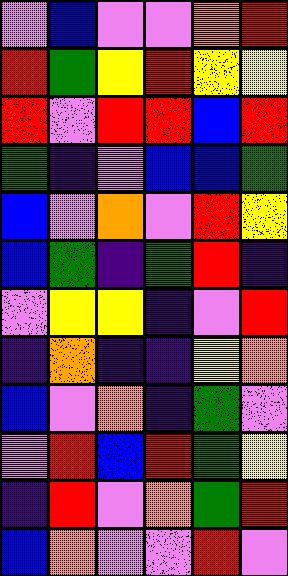[["violet", "blue", "violet", "violet", "orange", "red"], ["red", "green", "yellow", "red", "yellow", "yellow"], ["red", "violet", "red", "red", "blue", "red"], ["green", "indigo", "violet", "blue", "blue", "green"], ["blue", "violet", "orange", "violet", "red", "yellow"], ["blue", "green", "indigo", "green", "red", "indigo"], ["violet", "yellow", "yellow", "indigo", "violet", "red"], ["indigo", "orange", "indigo", "indigo", "yellow", "orange"], ["blue", "violet", "orange", "indigo", "green", "violet"], ["violet", "red", "blue", "red", "green", "yellow"], ["indigo", "red", "violet", "orange", "green", "red"], ["blue", "orange", "violet", "violet", "red", "violet"]]